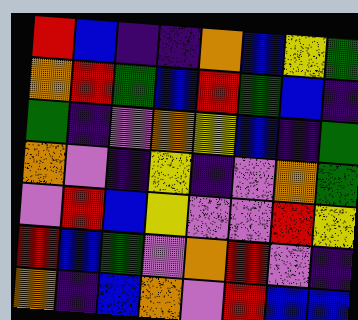[["red", "blue", "indigo", "indigo", "orange", "blue", "yellow", "green"], ["orange", "red", "green", "blue", "red", "green", "blue", "indigo"], ["green", "indigo", "violet", "orange", "yellow", "blue", "indigo", "green"], ["orange", "violet", "indigo", "yellow", "indigo", "violet", "orange", "green"], ["violet", "red", "blue", "yellow", "violet", "violet", "red", "yellow"], ["red", "blue", "green", "violet", "orange", "red", "violet", "indigo"], ["orange", "indigo", "blue", "orange", "violet", "red", "blue", "blue"]]